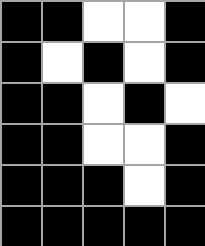[["black", "black", "white", "white", "black"], ["black", "white", "black", "white", "black"], ["black", "black", "white", "black", "white"], ["black", "black", "white", "white", "black"], ["black", "black", "black", "white", "black"], ["black", "black", "black", "black", "black"]]